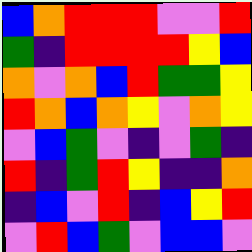[["blue", "orange", "red", "red", "red", "violet", "violet", "red"], ["green", "indigo", "red", "red", "red", "red", "yellow", "blue"], ["orange", "violet", "orange", "blue", "red", "green", "green", "yellow"], ["red", "orange", "blue", "orange", "yellow", "violet", "orange", "yellow"], ["violet", "blue", "green", "violet", "indigo", "violet", "green", "indigo"], ["red", "indigo", "green", "red", "yellow", "indigo", "indigo", "orange"], ["indigo", "blue", "violet", "red", "indigo", "blue", "yellow", "red"], ["violet", "red", "blue", "green", "violet", "blue", "blue", "violet"]]